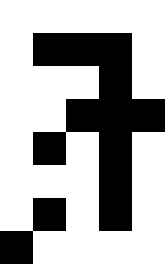[["white", "white", "white", "white", "white"], ["white", "black", "black", "black", "white"], ["white", "white", "white", "black", "white"], ["white", "white", "black", "black", "black"], ["white", "black", "white", "black", "white"], ["white", "white", "white", "black", "white"], ["white", "black", "white", "black", "white"], ["black", "white", "white", "white", "white"]]